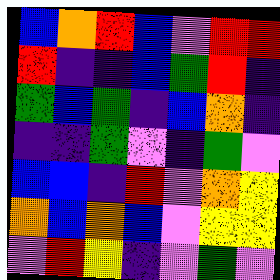[["blue", "orange", "red", "blue", "violet", "red", "red"], ["red", "indigo", "indigo", "blue", "green", "red", "indigo"], ["green", "blue", "green", "indigo", "blue", "orange", "indigo"], ["indigo", "indigo", "green", "violet", "indigo", "green", "violet"], ["blue", "blue", "indigo", "red", "violet", "orange", "yellow"], ["orange", "blue", "orange", "blue", "violet", "yellow", "yellow"], ["violet", "red", "yellow", "indigo", "violet", "green", "violet"]]